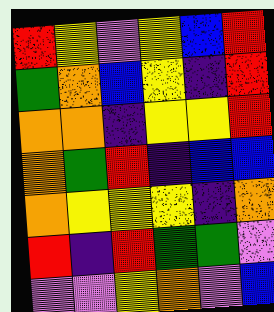[["red", "yellow", "violet", "yellow", "blue", "red"], ["green", "orange", "blue", "yellow", "indigo", "red"], ["orange", "orange", "indigo", "yellow", "yellow", "red"], ["orange", "green", "red", "indigo", "blue", "blue"], ["orange", "yellow", "yellow", "yellow", "indigo", "orange"], ["red", "indigo", "red", "green", "green", "violet"], ["violet", "violet", "yellow", "orange", "violet", "blue"]]